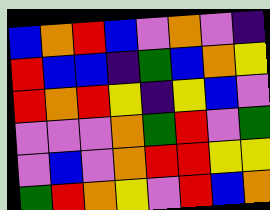[["blue", "orange", "red", "blue", "violet", "orange", "violet", "indigo"], ["red", "blue", "blue", "indigo", "green", "blue", "orange", "yellow"], ["red", "orange", "red", "yellow", "indigo", "yellow", "blue", "violet"], ["violet", "violet", "violet", "orange", "green", "red", "violet", "green"], ["violet", "blue", "violet", "orange", "red", "red", "yellow", "yellow"], ["green", "red", "orange", "yellow", "violet", "red", "blue", "orange"]]